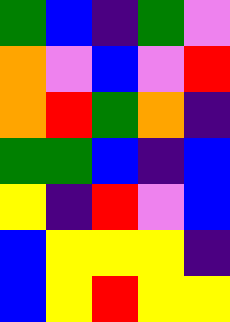[["green", "blue", "indigo", "green", "violet"], ["orange", "violet", "blue", "violet", "red"], ["orange", "red", "green", "orange", "indigo"], ["green", "green", "blue", "indigo", "blue"], ["yellow", "indigo", "red", "violet", "blue"], ["blue", "yellow", "yellow", "yellow", "indigo"], ["blue", "yellow", "red", "yellow", "yellow"]]